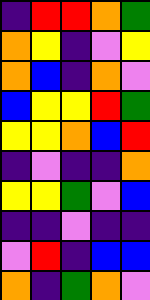[["indigo", "red", "red", "orange", "green"], ["orange", "yellow", "indigo", "violet", "yellow"], ["orange", "blue", "indigo", "orange", "violet"], ["blue", "yellow", "yellow", "red", "green"], ["yellow", "yellow", "orange", "blue", "red"], ["indigo", "violet", "indigo", "indigo", "orange"], ["yellow", "yellow", "green", "violet", "blue"], ["indigo", "indigo", "violet", "indigo", "indigo"], ["violet", "red", "indigo", "blue", "blue"], ["orange", "indigo", "green", "orange", "violet"]]